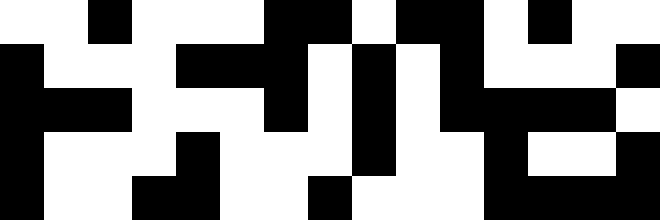[["white", "white", "black", "white", "white", "white", "black", "black", "white", "black", "black", "white", "black", "white", "white"], ["black", "white", "white", "white", "black", "black", "black", "white", "black", "white", "black", "white", "white", "white", "black"], ["black", "black", "black", "white", "white", "white", "black", "white", "black", "white", "black", "black", "black", "black", "white"], ["black", "white", "white", "white", "black", "white", "white", "white", "black", "white", "white", "black", "white", "white", "black"], ["black", "white", "white", "black", "black", "white", "white", "black", "white", "white", "white", "black", "black", "black", "black"]]